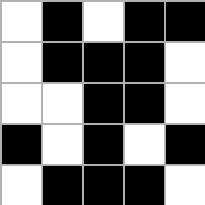[["white", "black", "white", "black", "black"], ["white", "black", "black", "black", "white"], ["white", "white", "black", "black", "white"], ["black", "white", "black", "white", "black"], ["white", "black", "black", "black", "white"]]